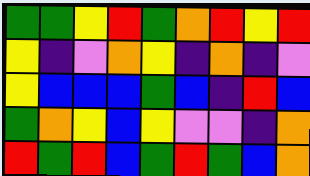[["green", "green", "yellow", "red", "green", "orange", "red", "yellow", "red"], ["yellow", "indigo", "violet", "orange", "yellow", "indigo", "orange", "indigo", "violet"], ["yellow", "blue", "blue", "blue", "green", "blue", "indigo", "red", "blue"], ["green", "orange", "yellow", "blue", "yellow", "violet", "violet", "indigo", "orange"], ["red", "green", "red", "blue", "green", "red", "green", "blue", "orange"]]